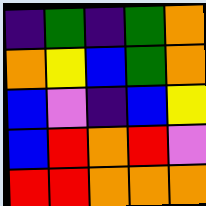[["indigo", "green", "indigo", "green", "orange"], ["orange", "yellow", "blue", "green", "orange"], ["blue", "violet", "indigo", "blue", "yellow"], ["blue", "red", "orange", "red", "violet"], ["red", "red", "orange", "orange", "orange"]]